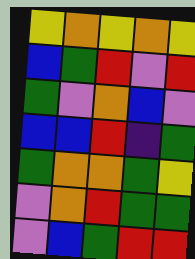[["yellow", "orange", "yellow", "orange", "yellow"], ["blue", "green", "red", "violet", "red"], ["green", "violet", "orange", "blue", "violet"], ["blue", "blue", "red", "indigo", "green"], ["green", "orange", "orange", "green", "yellow"], ["violet", "orange", "red", "green", "green"], ["violet", "blue", "green", "red", "red"]]